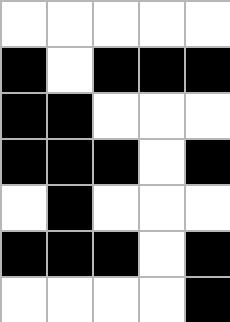[["white", "white", "white", "white", "white"], ["black", "white", "black", "black", "black"], ["black", "black", "white", "white", "white"], ["black", "black", "black", "white", "black"], ["white", "black", "white", "white", "white"], ["black", "black", "black", "white", "black"], ["white", "white", "white", "white", "black"]]